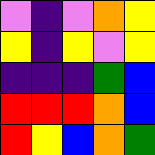[["violet", "indigo", "violet", "orange", "yellow"], ["yellow", "indigo", "yellow", "violet", "yellow"], ["indigo", "indigo", "indigo", "green", "blue"], ["red", "red", "red", "orange", "blue"], ["red", "yellow", "blue", "orange", "green"]]